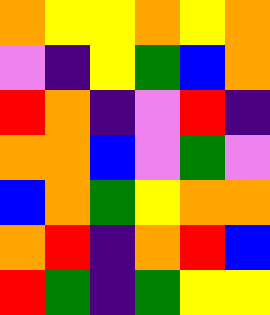[["orange", "yellow", "yellow", "orange", "yellow", "orange"], ["violet", "indigo", "yellow", "green", "blue", "orange"], ["red", "orange", "indigo", "violet", "red", "indigo"], ["orange", "orange", "blue", "violet", "green", "violet"], ["blue", "orange", "green", "yellow", "orange", "orange"], ["orange", "red", "indigo", "orange", "red", "blue"], ["red", "green", "indigo", "green", "yellow", "yellow"]]